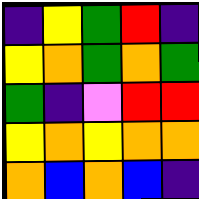[["indigo", "yellow", "green", "red", "indigo"], ["yellow", "orange", "green", "orange", "green"], ["green", "indigo", "violet", "red", "red"], ["yellow", "orange", "yellow", "orange", "orange"], ["orange", "blue", "orange", "blue", "indigo"]]